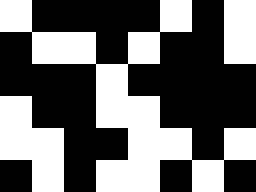[["white", "black", "black", "black", "black", "white", "black", "white"], ["black", "white", "white", "black", "white", "black", "black", "white"], ["black", "black", "black", "white", "black", "black", "black", "black"], ["white", "black", "black", "white", "white", "black", "black", "black"], ["white", "white", "black", "black", "white", "white", "black", "white"], ["black", "white", "black", "white", "white", "black", "white", "black"]]